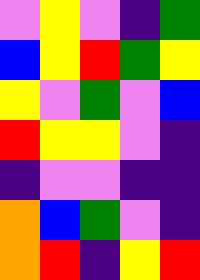[["violet", "yellow", "violet", "indigo", "green"], ["blue", "yellow", "red", "green", "yellow"], ["yellow", "violet", "green", "violet", "blue"], ["red", "yellow", "yellow", "violet", "indigo"], ["indigo", "violet", "violet", "indigo", "indigo"], ["orange", "blue", "green", "violet", "indigo"], ["orange", "red", "indigo", "yellow", "red"]]